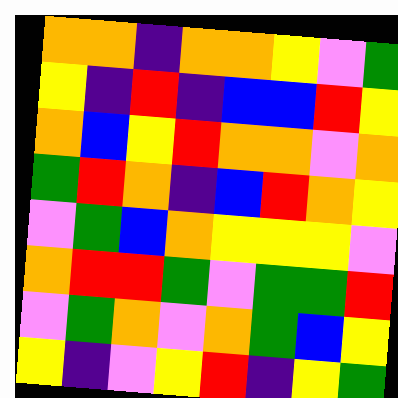[["orange", "orange", "indigo", "orange", "orange", "yellow", "violet", "green"], ["yellow", "indigo", "red", "indigo", "blue", "blue", "red", "yellow"], ["orange", "blue", "yellow", "red", "orange", "orange", "violet", "orange"], ["green", "red", "orange", "indigo", "blue", "red", "orange", "yellow"], ["violet", "green", "blue", "orange", "yellow", "yellow", "yellow", "violet"], ["orange", "red", "red", "green", "violet", "green", "green", "red"], ["violet", "green", "orange", "violet", "orange", "green", "blue", "yellow"], ["yellow", "indigo", "violet", "yellow", "red", "indigo", "yellow", "green"]]